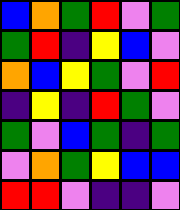[["blue", "orange", "green", "red", "violet", "green"], ["green", "red", "indigo", "yellow", "blue", "violet"], ["orange", "blue", "yellow", "green", "violet", "red"], ["indigo", "yellow", "indigo", "red", "green", "violet"], ["green", "violet", "blue", "green", "indigo", "green"], ["violet", "orange", "green", "yellow", "blue", "blue"], ["red", "red", "violet", "indigo", "indigo", "violet"]]